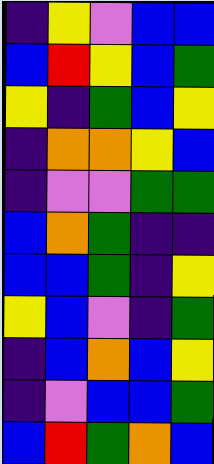[["indigo", "yellow", "violet", "blue", "blue"], ["blue", "red", "yellow", "blue", "green"], ["yellow", "indigo", "green", "blue", "yellow"], ["indigo", "orange", "orange", "yellow", "blue"], ["indigo", "violet", "violet", "green", "green"], ["blue", "orange", "green", "indigo", "indigo"], ["blue", "blue", "green", "indigo", "yellow"], ["yellow", "blue", "violet", "indigo", "green"], ["indigo", "blue", "orange", "blue", "yellow"], ["indigo", "violet", "blue", "blue", "green"], ["blue", "red", "green", "orange", "blue"]]